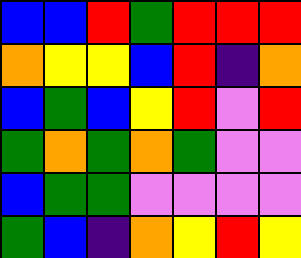[["blue", "blue", "red", "green", "red", "red", "red"], ["orange", "yellow", "yellow", "blue", "red", "indigo", "orange"], ["blue", "green", "blue", "yellow", "red", "violet", "red"], ["green", "orange", "green", "orange", "green", "violet", "violet"], ["blue", "green", "green", "violet", "violet", "violet", "violet"], ["green", "blue", "indigo", "orange", "yellow", "red", "yellow"]]